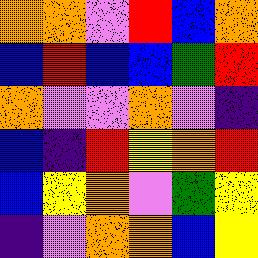[["orange", "orange", "violet", "red", "blue", "orange"], ["blue", "red", "blue", "blue", "green", "red"], ["orange", "violet", "violet", "orange", "violet", "indigo"], ["blue", "indigo", "red", "yellow", "orange", "red"], ["blue", "yellow", "orange", "violet", "green", "yellow"], ["indigo", "violet", "orange", "orange", "blue", "yellow"]]